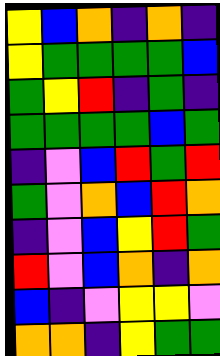[["yellow", "blue", "orange", "indigo", "orange", "indigo"], ["yellow", "green", "green", "green", "green", "blue"], ["green", "yellow", "red", "indigo", "green", "indigo"], ["green", "green", "green", "green", "blue", "green"], ["indigo", "violet", "blue", "red", "green", "red"], ["green", "violet", "orange", "blue", "red", "orange"], ["indigo", "violet", "blue", "yellow", "red", "green"], ["red", "violet", "blue", "orange", "indigo", "orange"], ["blue", "indigo", "violet", "yellow", "yellow", "violet"], ["orange", "orange", "indigo", "yellow", "green", "green"]]